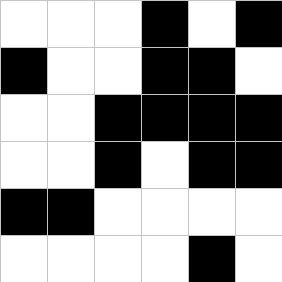[["white", "white", "white", "black", "white", "black"], ["black", "white", "white", "black", "black", "white"], ["white", "white", "black", "black", "black", "black"], ["white", "white", "black", "white", "black", "black"], ["black", "black", "white", "white", "white", "white"], ["white", "white", "white", "white", "black", "white"]]